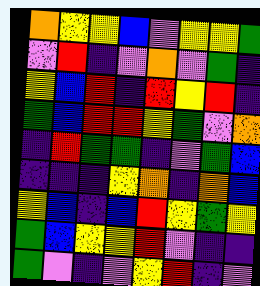[["orange", "yellow", "yellow", "blue", "violet", "yellow", "yellow", "green"], ["violet", "red", "indigo", "violet", "orange", "violet", "green", "indigo"], ["yellow", "blue", "red", "indigo", "red", "yellow", "red", "indigo"], ["green", "blue", "red", "red", "yellow", "green", "violet", "orange"], ["indigo", "red", "green", "green", "indigo", "violet", "green", "blue"], ["indigo", "indigo", "indigo", "yellow", "orange", "indigo", "orange", "blue"], ["yellow", "blue", "indigo", "blue", "red", "yellow", "green", "yellow"], ["green", "blue", "yellow", "yellow", "red", "violet", "indigo", "indigo"], ["green", "violet", "indigo", "violet", "yellow", "red", "indigo", "violet"]]